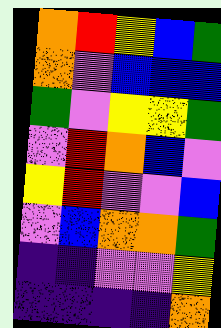[["orange", "red", "yellow", "blue", "green"], ["orange", "violet", "blue", "blue", "blue"], ["green", "violet", "yellow", "yellow", "green"], ["violet", "red", "orange", "blue", "violet"], ["yellow", "red", "violet", "violet", "blue"], ["violet", "blue", "orange", "orange", "green"], ["indigo", "indigo", "violet", "violet", "yellow"], ["indigo", "indigo", "indigo", "indigo", "orange"]]